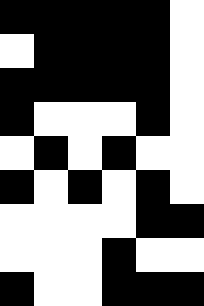[["black", "black", "black", "black", "black", "white"], ["white", "black", "black", "black", "black", "white"], ["black", "black", "black", "black", "black", "white"], ["black", "white", "white", "white", "black", "white"], ["white", "black", "white", "black", "white", "white"], ["black", "white", "black", "white", "black", "white"], ["white", "white", "white", "white", "black", "black"], ["white", "white", "white", "black", "white", "white"], ["black", "white", "white", "black", "black", "black"]]